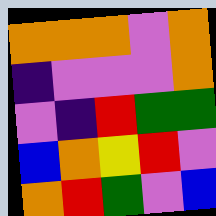[["orange", "orange", "orange", "violet", "orange"], ["indigo", "violet", "violet", "violet", "orange"], ["violet", "indigo", "red", "green", "green"], ["blue", "orange", "yellow", "red", "violet"], ["orange", "red", "green", "violet", "blue"]]